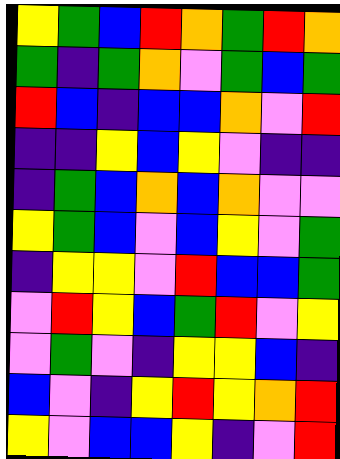[["yellow", "green", "blue", "red", "orange", "green", "red", "orange"], ["green", "indigo", "green", "orange", "violet", "green", "blue", "green"], ["red", "blue", "indigo", "blue", "blue", "orange", "violet", "red"], ["indigo", "indigo", "yellow", "blue", "yellow", "violet", "indigo", "indigo"], ["indigo", "green", "blue", "orange", "blue", "orange", "violet", "violet"], ["yellow", "green", "blue", "violet", "blue", "yellow", "violet", "green"], ["indigo", "yellow", "yellow", "violet", "red", "blue", "blue", "green"], ["violet", "red", "yellow", "blue", "green", "red", "violet", "yellow"], ["violet", "green", "violet", "indigo", "yellow", "yellow", "blue", "indigo"], ["blue", "violet", "indigo", "yellow", "red", "yellow", "orange", "red"], ["yellow", "violet", "blue", "blue", "yellow", "indigo", "violet", "red"]]